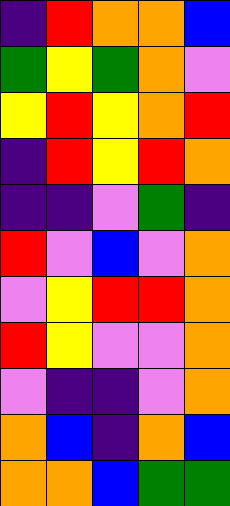[["indigo", "red", "orange", "orange", "blue"], ["green", "yellow", "green", "orange", "violet"], ["yellow", "red", "yellow", "orange", "red"], ["indigo", "red", "yellow", "red", "orange"], ["indigo", "indigo", "violet", "green", "indigo"], ["red", "violet", "blue", "violet", "orange"], ["violet", "yellow", "red", "red", "orange"], ["red", "yellow", "violet", "violet", "orange"], ["violet", "indigo", "indigo", "violet", "orange"], ["orange", "blue", "indigo", "orange", "blue"], ["orange", "orange", "blue", "green", "green"]]